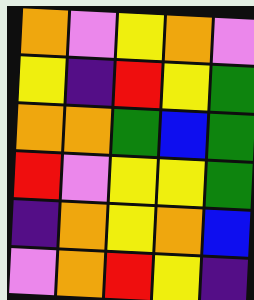[["orange", "violet", "yellow", "orange", "violet"], ["yellow", "indigo", "red", "yellow", "green"], ["orange", "orange", "green", "blue", "green"], ["red", "violet", "yellow", "yellow", "green"], ["indigo", "orange", "yellow", "orange", "blue"], ["violet", "orange", "red", "yellow", "indigo"]]